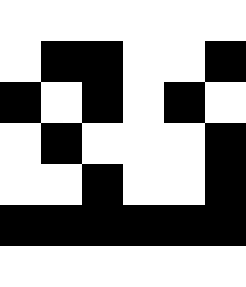[["white", "white", "white", "white", "white", "white"], ["white", "black", "black", "white", "white", "black"], ["black", "white", "black", "white", "black", "white"], ["white", "black", "white", "white", "white", "black"], ["white", "white", "black", "white", "white", "black"], ["black", "black", "black", "black", "black", "black"], ["white", "white", "white", "white", "white", "white"]]